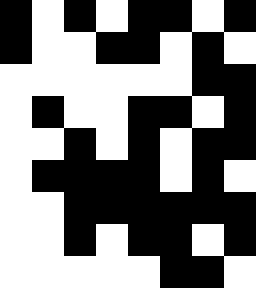[["black", "white", "black", "white", "black", "black", "white", "black"], ["black", "white", "white", "black", "black", "white", "black", "white"], ["white", "white", "white", "white", "white", "white", "black", "black"], ["white", "black", "white", "white", "black", "black", "white", "black"], ["white", "white", "black", "white", "black", "white", "black", "black"], ["white", "black", "black", "black", "black", "white", "black", "white"], ["white", "white", "black", "black", "black", "black", "black", "black"], ["white", "white", "black", "white", "black", "black", "white", "black"], ["white", "white", "white", "white", "white", "black", "black", "white"]]